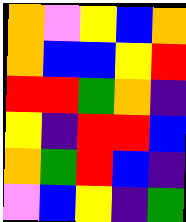[["orange", "violet", "yellow", "blue", "orange"], ["orange", "blue", "blue", "yellow", "red"], ["red", "red", "green", "orange", "indigo"], ["yellow", "indigo", "red", "red", "blue"], ["orange", "green", "red", "blue", "indigo"], ["violet", "blue", "yellow", "indigo", "green"]]